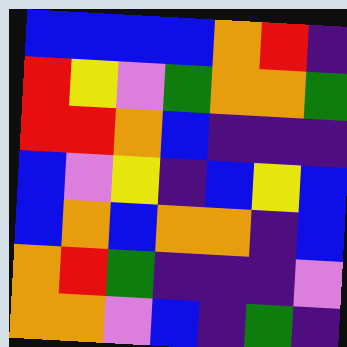[["blue", "blue", "blue", "blue", "orange", "red", "indigo"], ["red", "yellow", "violet", "green", "orange", "orange", "green"], ["red", "red", "orange", "blue", "indigo", "indigo", "indigo"], ["blue", "violet", "yellow", "indigo", "blue", "yellow", "blue"], ["blue", "orange", "blue", "orange", "orange", "indigo", "blue"], ["orange", "red", "green", "indigo", "indigo", "indigo", "violet"], ["orange", "orange", "violet", "blue", "indigo", "green", "indigo"]]